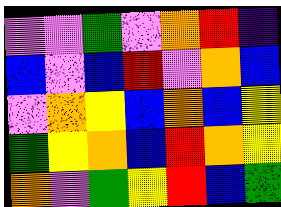[["violet", "violet", "green", "violet", "orange", "red", "indigo"], ["blue", "violet", "blue", "red", "violet", "orange", "blue"], ["violet", "orange", "yellow", "blue", "orange", "blue", "yellow"], ["green", "yellow", "orange", "blue", "red", "orange", "yellow"], ["orange", "violet", "green", "yellow", "red", "blue", "green"]]